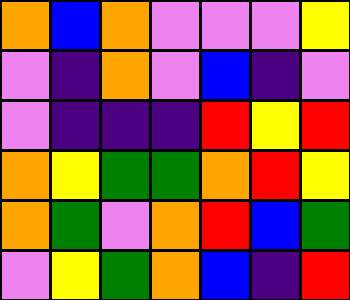[["orange", "blue", "orange", "violet", "violet", "violet", "yellow"], ["violet", "indigo", "orange", "violet", "blue", "indigo", "violet"], ["violet", "indigo", "indigo", "indigo", "red", "yellow", "red"], ["orange", "yellow", "green", "green", "orange", "red", "yellow"], ["orange", "green", "violet", "orange", "red", "blue", "green"], ["violet", "yellow", "green", "orange", "blue", "indigo", "red"]]